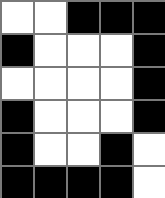[["white", "white", "black", "black", "black"], ["black", "white", "white", "white", "black"], ["white", "white", "white", "white", "black"], ["black", "white", "white", "white", "black"], ["black", "white", "white", "black", "white"], ["black", "black", "black", "black", "white"]]